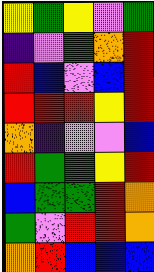[["yellow", "green", "yellow", "violet", "green"], ["indigo", "violet", "green", "orange", "red"], ["red", "blue", "violet", "blue", "red"], ["red", "red", "red", "yellow", "red"], ["orange", "indigo", "violet", "violet", "blue"], ["red", "green", "green", "yellow", "red"], ["blue", "green", "green", "red", "orange"], ["green", "violet", "red", "red", "orange"], ["orange", "red", "blue", "blue", "blue"]]